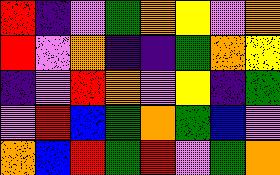[["red", "indigo", "violet", "green", "orange", "yellow", "violet", "orange"], ["red", "violet", "orange", "indigo", "indigo", "green", "orange", "yellow"], ["indigo", "violet", "red", "orange", "violet", "yellow", "indigo", "green"], ["violet", "red", "blue", "green", "orange", "green", "blue", "violet"], ["orange", "blue", "red", "green", "red", "violet", "green", "orange"]]